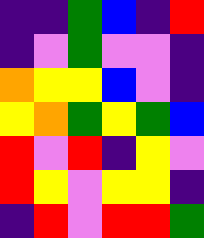[["indigo", "indigo", "green", "blue", "indigo", "red"], ["indigo", "violet", "green", "violet", "violet", "indigo"], ["orange", "yellow", "yellow", "blue", "violet", "indigo"], ["yellow", "orange", "green", "yellow", "green", "blue"], ["red", "violet", "red", "indigo", "yellow", "violet"], ["red", "yellow", "violet", "yellow", "yellow", "indigo"], ["indigo", "red", "violet", "red", "red", "green"]]